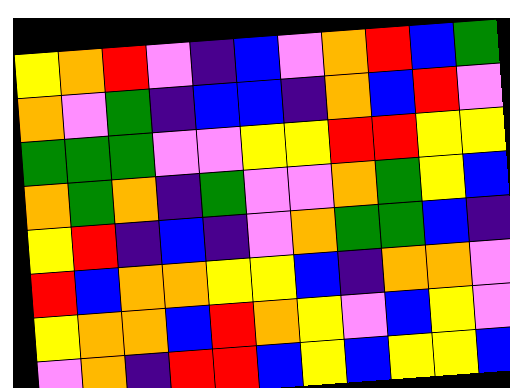[["yellow", "orange", "red", "violet", "indigo", "blue", "violet", "orange", "red", "blue", "green"], ["orange", "violet", "green", "indigo", "blue", "blue", "indigo", "orange", "blue", "red", "violet"], ["green", "green", "green", "violet", "violet", "yellow", "yellow", "red", "red", "yellow", "yellow"], ["orange", "green", "orange", "indigo", "green", "violet", "violet", "orange", "green", "yellow", "blue"], ["yellow", "red", "indigo", "blue", "indigo", "violet", "orange", "green", "green", "blue", "indigo"], ["red", "blue", "orange", "orange", "yellow", "yellow", "blue", "indigo", "orange", "orange", "violet"], ["yellow", "orange", "orange", "blue", "red", "orange", "yellow", "violet", "blue", "yellow", "violet"], ["violet", "orange", "indigo", "red", "red", "blue", "yellow", "blue", "yellow", "yellow", "blue"]]